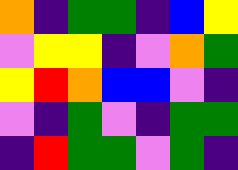[["orange", "indigo", "green", "green", "indigo", "blue", "yellow"], ["violet", "yellow", "yellow", "indigo", "violet", "orange", "green"], ["yellow", "red", "orange", "blue", "blue", "violet", "indigo"], ["violet", "indigo", "green", "violet", "indigo", "green", "green"], ["indigo", "red", "green", "green", "violet", "green", "indigo"]]